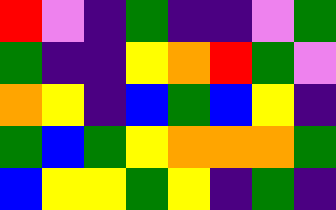[["red", "violet", "indigo", "green", "indigo", "indigo", "violet", "green"], ["green", "indigo", "indigo", "yellow", "orange", "red", "green", "violet"], ["orange", "yellow", "indigo", "blue", "green", "blue", "yellow", "indigo"], ["green", "blue", "green", "yellow", "orange", "orange", "orange", "green"], ["blue", "yellow", "yellow", "green", "yellow", "indigo", "green", "indigo"]]